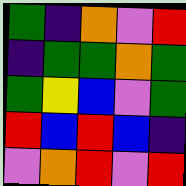[["green", "indigo", "orange", "violet", "red"], ["indigo", "green", "green", "orange", "green"], ["green", "yellow", "blue", "violet", "green"], ["red", "blue", "red", "blue", "indigo"], ["violet", "orange", "red", "violet", "red"]]